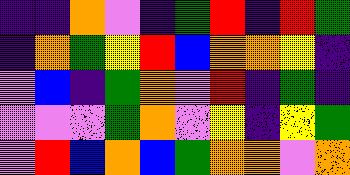[["indigo", "indigo", "orange", "violet", "indigo", "green", "red", "indigo", "red", "green"], ["indigo", "orange", "green", "yellow", "red", "blue", "orange", "orange", "yellow", "indigo"], ["violet", "blue", "indigo", "green", "orange", "violet", "red", "indigo", "green", "indigo"], ["violet", "violet", "violet", "green", "orange", "violet", "yellow", "indigo", "yellow", "green"], ["violet", "red", "blue", "orange", "blue", "green", "orange", "orange", "violet", "orange"]]